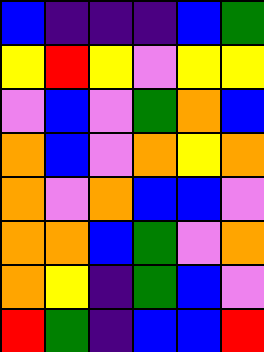[["blue", "indigo", "indigo", "indigo", "blue", "green"], ["yellow", "red", "yellow", "violet", "yellow", "yellow"], ["violet", "blue", "violet", "green", "orange", "blue"], ["orange", "blue", "violet", "orange", "yellow", "orange"], ["orange", "violet", "orange", "blue", "blue", "violet"], ["orange", "orange", "blue", "green", "violet", "orange"], ["orange", "yellow", "indigo", "green", "blue", "violet"], ["red", "green", "indigo", "blue", "blue", "red"]]